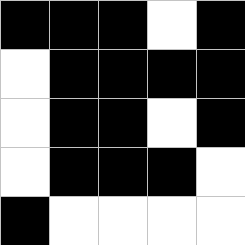[["black", "black", "black", "white", "black"], ["white", "black", "black", "black", "black"], ["white", "black", "black", "white", "black"], ["white", "black", "black", "black", "white"], ["black", "white", "white", "white", "white"]]